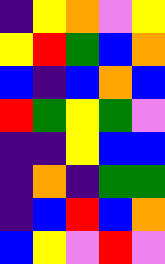[["indigo", "yellow", "orange", "violet", "yellow"], ["yellow", "red", "green", "blue", "orange"], ["blue", "indigo", "blue", "orange", "blue"], ["red", "green", "yellow", "green", "violet"], ["indigo", "indigo", "yellow", "blue", "blue"], ["indigo", "orange", "indigo", "green", "green"], ["indigo", "blue", "red", "blue", "orange"], ["blue", "yellow", "violet", "red", "violet"]]